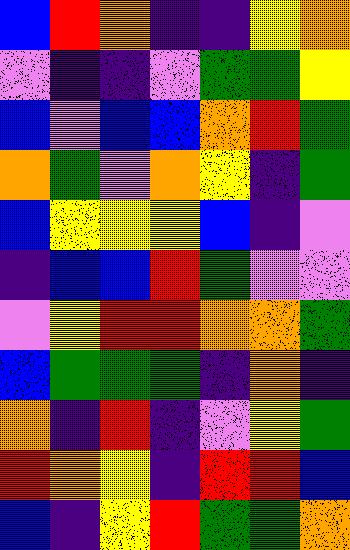[["blue", "red", "orange", "indigo", "indigo", "yellow", "orange"], ["violet", "indigo", "indigo", "violet", "green", "green", "yellow"], ["blue", "violet", "blue", "blue", "orange", "red", "green"], ["orange", "green", "violet", "orange", "yellow", "indigo", "green"], ["blue", "yellow", "yellow", "yellow", "blue", "indigo", "violet"], ["indigo", "blue", "blue", "red", "green", "violet", "violet"], ["violet", "yellow", "red", "red", "orange", "orange", "green"], ["blue", "green", "green", "green", "indigo", "orange", "indigo"], ["orange", "indigo", "red", "indigo", "violet", "yellow", "green"], ["red", "orange", "yellow", "indigo", "red", "red", "blue"], ["blue", "indigo", "yellow", "red", "green", "green", "orange"]]